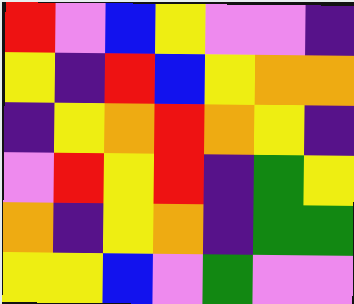[["red", "violet", "blue", "yellow", "violet", "violet", "indigo"], ["yellow", "indigo", "red", "blue", "yellow", "orange", "orange"], ["indigo", "yellow", "orange", "red", "orange", "yellow", "indigo"], ["violet", "red", "yellow", "red", "indigo", "green", "yellow"], ["orange", "indigo", "yellow", "orange", "indigo", "green", "green"], ["yellow", "yellow", "blue", "violet", "green", "violet", "violet"]]